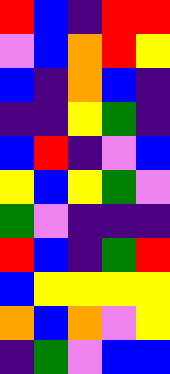[["red", "blue", "indigo", "red", "red"], ["violet", "blue", "orange", "red", "yellow"], ["blue", "indigo", "orange", "blue", "indigo"], ["indigo", "indigo", "yellow", "green", "indigo"], ["blue", "red", "indigo", "violet", "blue"], ["yellow", "blue", "yellow", "green", "violet"], ["green", "violet", "indigo", "indigo", "indigo"], ["red", "blue", "indigo", "green", "red"], ["blue", "yellow", "yellow", "yellow", "yellow"], ["orange", "blue", "orange", "violet", "yellow"], ["indigo", "green", "violet", "blue", "blue"]]